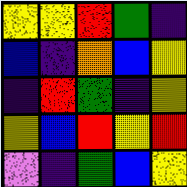[["yellow", "yellow", "red", "green", "indigo"], ["blue", "indigo", "orange", "blue", "yellow"], ["indigo", "red", "green", "indigo", "yellow"], ["yellow", "blue", "red", "yellow", "red"], ["violet", "indigo", "green", "blue", "yellow"]]